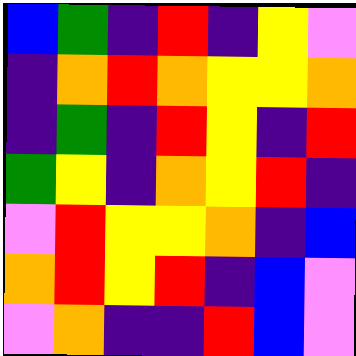[["blue", "green", "indigo", "red", "indigo", "yellow", "violet"], ["indigo", "orange", "red", "orange", "yellow", "yellow", "orange"], ["indigo", "green", "indigo", "red", "yellow", "indigo", "red"], ["green", "yellow", "indigo", "orange", "yellow", "red", "indigo"], ["violet", "red", "yellow", "yellow", "orange", "indigo", "blue"], ["orange", "red", "yellow", "red", "indigo", "blue", "violet"], ["violet", "orange", "indigo", "indigo", "red", "blue", "violet"]]